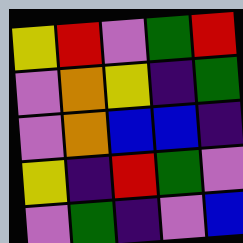[["yellow", "red", "violet", "green", "red"], ["violet", "orange", "yellow", "indigo", "green"], ["violet", "orange", "blue", "blue", "indigo"], ["yellow", "indigo", "red", "green", "violet"], ["violet", "green", "indigo", "violet", "blue"]]